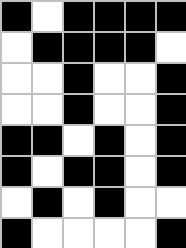[["black", "white", "black", "black", "black", "black"], ["white", "black", "black", "black", "black", "white"], ["white", "white", "black", "white", "white", "black"], ["white", "white", "black", "white", "white", "black"], ["black", "black", "white", "black", "white", "black"], ["black", "white", "black", "black", "white", "black"], ["white", "black", "white", "black", "white", "white"], ["black", "white", "white", "white", "white", "black"]]